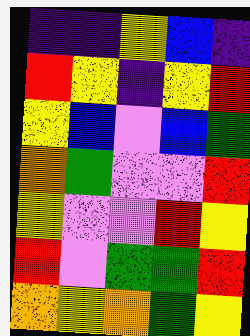[["indigo", "indigo", "yellow", "blue", "indigo"], ["red", "yellow", "indigo", "yellow", "red"], ["yellow", "blue", "violet", "blue", "green"], ["orange", "green", "violet", "violet", "red"], ["yellow", "violet", "violet", "red", "yellow"], ["red", "violet", "green", "green", "red"], ["orange", "yellow", "orange", "green", "yellow"]]